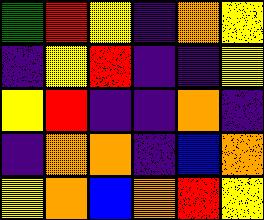[["green", "red", "yellow", "indigo", "orange", "yellow"], ["indigo", "yellow", "red", "indigo", "indigo", "yellow"], ["yellow", "red", "indigo", "indigo", "orange", "indigo"], ["indigo", "orange", "orange", "indigo", "blue", "orange"], ["yellow", "orange", "blue", "orange", "red", "yellow"]]